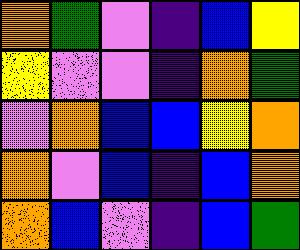[["orange", "green", "violet", "indigo", "blue", "yellow"], ["yellow", "violet", "violet", "indigo", "orange", "green"], ["violet", "orange", "blue", "blue", "yellow", "orange"], ["orange", "violet", "blue", "indigo", "blue", "orange"], ["orange", "blue", "violet", "indigo", "blue", "green"]]